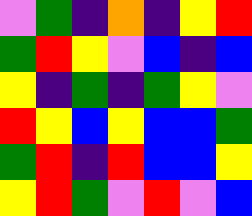[["violet", "green", "indigo", "orange", "indigo", "yellow", "red"], ["green", "red", "yellow", "violet", "blue", "indigo", "blue"], ["yellow", "indigo", "green", "indigo", "green", "yellow", "violet"], ["red", "yellow", "blue", "yellow", "blue", "blue", "green"], ["green", "red", "indigo", "red", "blue", "blue", "yellow"], ["yellow", "red", "green", "violet", "red", "violet", "blue"]]